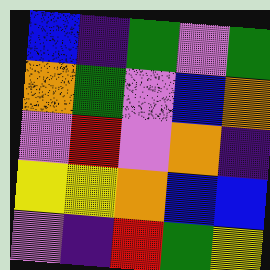[["blue", "indigo", "green", "violet", "green"], ["orange", "green", "violet", "blue", "orange"], ["violet", "red", "violet", "orange", "indigo"], ["yellow", "yellow", "orange", "blue", "blue"], ["violet", "indigo", "red", "green", "yellow"]]